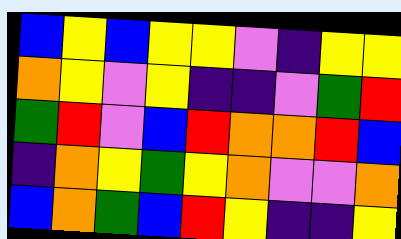[["blue", "yellow", "blue", "yellow", "yellow", "violet", "indigo", "yellow", "yellow"], ["orange", "yellow", "violet", "yellow", "indigo", "indigo", "violet", "green", "red"], ["green", "red", "violet", "blue", "red", "orange", "orange", "red", "blue"], ["indigo", "orange", "yellow", "green", "yellow", "orange", "violet", "violet", "orange"], ["blue", "orange", "green", "blue", "red", "yellow", "indigo", "indigo", "yellow"]]